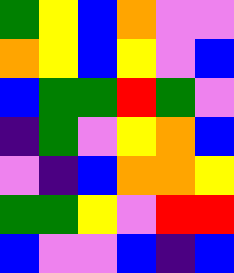[["green", "yellow", "blue", "orange", "violet", "violet"], ["orange", "yellow", "blue", "yellow", "violet", "blue"], ["blue", "green", "green", "red", "green", "violet"], ["indigo", "green", "violet", "yellow", "orange", "blue"], ["violet", "indigo", "blue", "orange", "orange", "yellow"], ["green", "green", "yellow", "violet", "red", "red"], ["blue", "violet", "violet", "blue", "indigo", "blue"]]